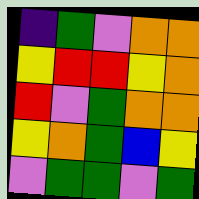[["indigo", "green", "violet", "orange", "orange"], ["yellow", "red", "red", "yellow", "orange"], ["red", "violet", "green", "orange", "orange"], ["yellow", "orange", "green", "blue", "yellow"], ["violet", "green", "green", "violet", "green"]]